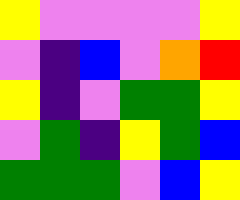[["yellow", "violet", "violet", "violet", "violet", "yellow"], ["violet", "indigo", "blue", "violet", "orange", "red"], ["yellow", "indigo", "violet", "green", "green", "yellow"], ["violet", "green", "indigo", "yellow", "green", "blue"], ["green", "green", "green", "violet", "blue", "yellow"]]